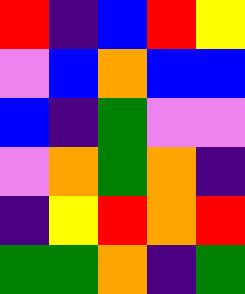[["red", "indigo", "blue", "red", "yellow"], ["violet", "blue", "orange", "blue", "blue"], ["blue", "indigo", "green", "violet", "violet"], ["violet", "orange", "green", "orange", "indigo"], ["indigo", "yellow", "red", "orange", "red"], ["green", "green", "orange", "indigo", "green"]]